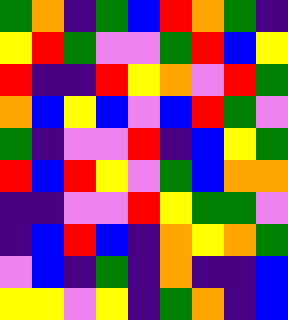[["green", "orange", "indigo", "green", "blue", "red", "orange", "green", "indigo"], ["yellow", "red", "green", "violet", "violet", "green", "red", "blue", "yellow"], ["red", "indigo", "indigo", "red", "yellow", "orange", "violet", "red", "green"], ["orange", "blue", "yellow", "blue", "violet", "blue", "red", "green", "violet"], ["green", "indigo", "violet", "violet", "red", "indigo", "blue", "yellow", "green"], ["red", "blue", "red", "yellow", "violet", "green", "blue", "orange", "orange"], ["indigo", "indigo", "violet", "violet", "red", "yellow", "green", "green", "violet"], ["indigo", "blue", "red", "blue", "indigo", "orange", "yellow", "orange", "green"], ["violet", "blue", "indigo", "green", "indigo", "orange", "indigo", "indigo", "blue"], ["yellow", "yellow", "violet", "yellow", "indigo", "green", "orange", "indigo", "blue"]]